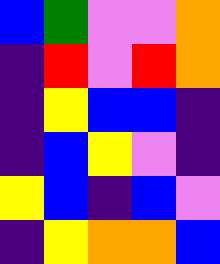[["blue", "green", "violet", "violet", "orange"], ["indigo", "red", "violet", "red", "orange"], ["indigo", "yellow", "blue", "blue", "indigo"], ["indigo", "blue", "yellow", "violet", "indigo"], ["yellow", "blue", "indigo", "blue", "violet"], ["indigo", "yellow", "orange", "orange", "blue"]]